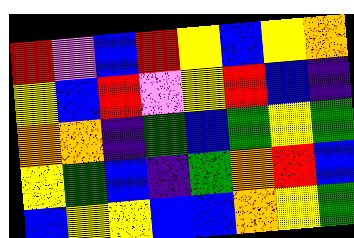[["red", "violet", "blue", "red", "yellow", "blue", "yellow", "orange"], ["yellow", "blue", "red", "violet", "yellow", "red", "blue", "indigo"], ["orange", "orange", "indigo", "green", "blue", "green", "yellow", "green"], ["yellow", "green", "blue", "indigo", "green", "orange", "red", "blue"], ["blue", "yellow", "yellow", "blue", "blue", "orange", "yellow", "green"]]